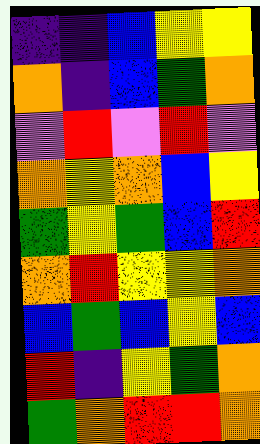[["indigo", "indigo", "blue", "yellow", "yellow"], ["orange", "indigo", "blue", "green", "orange"], ["violet", "red", "violet", "red", "violet"], ["orange", "yellow", "orange", "blue", "yellow"], ["green", "yellow", "green", "blue", "red"], ["orange", "red", "yellow", "yellow", "orange"], ["blue", "green", "blue", "yellow", "blue"], ["red", "indigo", "yellow", "green", "orange"], ["green", "orange", "red", "red", "orange"]]